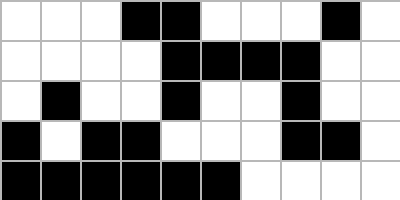[["white", "white", "white", "black", "black", "white", "white", "white", "black", "white"], ["white", "white", "white", "white", "black", "black", "black", "black", "white", "white"], ["white", "black", "white", "white", "black", "white", "white", "black", "white", "white"], ["black", "white", "black", "black", "white", "white", "white", "black", "black", "white"], ["black", "black", "black", "black", "black", "black", "white", "white", "white", "white"]]